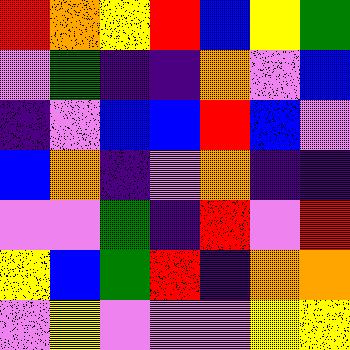[["red", "orange", "yellow", "red", "blue", "yellow", "green"], ["violet", "green", "indigo", "indigo", "orange", "violet", "blue"], ["indigo", "violet", "blue", "blue", "red", "blue", "violet"], ["blue", "orange", "indigo", "violet", "orange", "indigo", "indigo"], ["violet", "violet", "green", "indigo", "red", "violet", "red"], ["yellow", "blue", "green", "red", "indigo", "orange", "orange"], ["violet", "yellow", "violet", "violet", "violet", "yellow", "yellow"]]